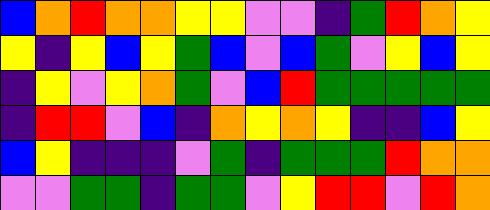[["blue", "orange", "red", "orange", "orange", "yellow", "yellow", "violet", "violet", "indigo", "green", "red", "orange", "yellow"], ["yellow", "indigo", "yellow", "blue", "yellow", "green", "blue", "violet", "blue", "green", "violet", "yellow", "blue", "yellow"], ["indigo", "yellow", "violet", "yellow", "orange", "green", "violet", "blue", "red", "green", "green", "green", "green", "green"], ["indigo", "red", "red", "violet", "blue", "indigo", "orange", "yellow", "orange", "yellow", "indigo", "indigo", "blue", "yellow"], ["blue", "yellow", "indigo", "indigo", "indigo", "violet", "green", "indigo", "green", "green", "green", "red", "orange", "orange"], ["violet", "violet", "green", "green", "indigo", "green", "green", "violet", "yellow", "red", "red", "violet", "red", "orange"]]